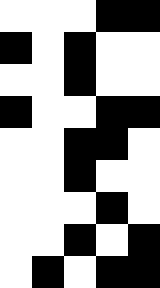[["white", "white", "white", "black", "black"], ["black", "white", "black", "white", "white"], ["white", "white", "black", "white", "white"], ["black", "white", "white", "black", "black"], ["white", "white", "black", "black", "white"], ["white", "white", "black", "white", "white"], ["white", "white", "white", "black", "white"], ["white", "white", "black", "white", "black"], ["white", "black", "white", "black", "black"]]